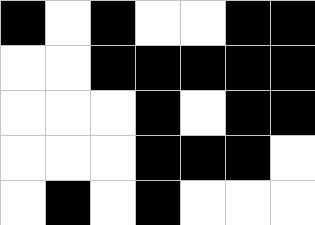[["black", "white", "black", "white", "white", "black", "black"], ["white", "white", "black", "black", "black", "black", "black"], ["white", "white", "white", "black", "white", "black", "black"], ["white", "white", "white", "black", "black", "black", "white"], ["white", "black", "white", "black", "white", "white", "white"]]